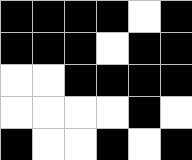[["black", "black", "black", "black", "white", "black"], ["black", "black", "black", "white", "black", "black"], ["white", "white", "black", "black", "black", "black"], ["white", "white", "white", "white", "black", "white"], ["black", "white", "white", "black", "white", "black"]]